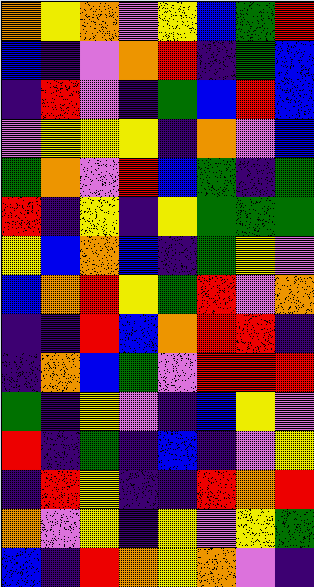[["orange", "yellow", "orange", "violet", "yellow", "blue", "green", "red"], ["blue", "indigo", "violet", "orange", "red", "indigo", "green", "blue"], ["indigo", "red", "violet", "indigo", "green", "blue", "red", "blue"], ["violet", "yellow", "yellow", "yellow", "indigo", "orange", "violet", "blue"], ["green", "orange", "violet", "red", "blue", "green", "indigo", "green"], ["red", "indigo", "yellow", "indigo", "yellow", "green", "green", "green"], ["yellow", "blue", "orange", "blue", "indigo", "green", "yellow", "violet"], ["blue", "orange", "red", "yellow", "green", "red", "violet", "orange"], ["indigo", "indigo", "red", "blue", "orange", "red", "red", "indigo"], ["indigo", "orange", "blue", "green", "violet", "red", "red", "red"], ["green", "indigo", "yellow", "violet", "indigo", "blue", "yellow", "violet"], ["red", "indigo", "green", "indigo", "blue", "indigo", "violet", "yellow"], ["indigo", "red", "yellow", "indigo", "indigo", "red", "orange", "red"], ["orange", "violet", "yellow", "indigo", "yellow", "violet", "yellow", "green"], ["blue", "indigo", "red", "orange", "yellow", "orange", "violet", "indigo"]]